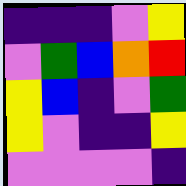[["indigo", "indigo", "indigo", "violet", "yellow"], ["violet", "green", "blue", "orange", "red"], ["yellow", "blue", "indigo", "violet", "green"], ["yellow", "violet", "indigo", "indigo", "yellow"], ["violet", "violet", "violet", "violet", "indigo"]]